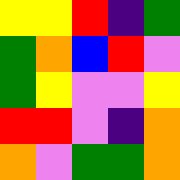[["yellow", "yellow", "red", "indigo", "green"], ["green", "orange", "blue", "red", "violet"], ["green", "yellow", "violet", "violet", "yellow"], ["red", "red", "violet", "indigo", "orange"], ["orange", "violet", "green", "green", "orange"]]